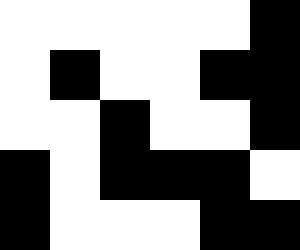[["white", "white", "white", "white", "white", "black"], ["white", "black", "white", "white", "black", "black"], ["white", "white", "black", "white", "white", "black"], ["black", "white", "black", "black", "black", "white"], ["black", "white", "white", "white", "black", "black"]]